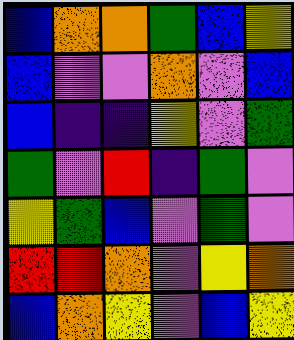[["blue", "orange", "orange", "green", "blue", "yellow"], ["blue", "violet", "violet", "orange", "violet", "blue"], ["blue", "indigo", "indigo", "yellow", "violet", "green"], ["green", "violet", "red", "indigo", "green", "violet"], ["yellow", "green", "blue", "violet", "green", "violet"], ["red", "red", "orange", "violet", "yellow", "orange"], ["blue", "orange", "yellow", "violet", "blue", "yellow"]]